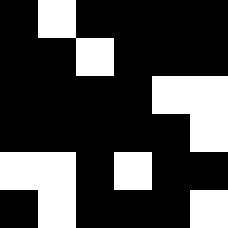[["black", "white", "black", "black", "black", "black"], ["black", "black", "white", "black", "black", "black"], ["black", "black", "black", "black", "white", "white"], ["black", "black", "black", "black", "black", "white"], ["white", "white", "black", "white", "black", "black"], ["black", "white", "black", "black", "black", "white"]]